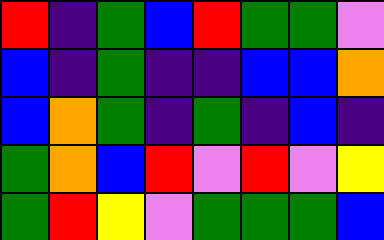[["red", "indigo", "green", "blue", "red", "green", "green", "violet"], ["blue", "indigo", "green", "indigo", "indigo", "blue", "blue", "orange"], ["blue", "orange", "green", "indigo", "green", "indigo", "blue", "indigo"], ["green", "orange", "blue", "red", "violet", "red", "violet", "yellow"], ["green", "red", "yellow", "violet", "green", "green", "green", "blue"]]